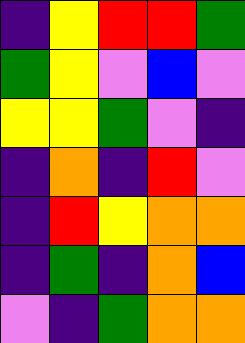[["indigo", "yellow", "red", "red", "green"], ["green", "yellow", "violet", "blue", "violet"], ["yellow", "yellow", "green", "violet", "indigo"], ["indigo", "orange", "indigo", "red", "violet"], ["indigo", "red", "yellow", "orange", "orange"], ["indigo", "green", "indigo", "orange", "blue"], ["violet", "indigo", "green", "orange", "orange"]]